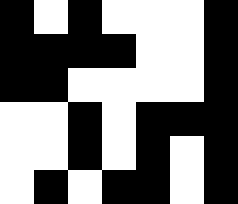[["black", "white", "black", "white", "white", "white", "black"], ["black", "black", "black", "black", "white", "white", "black"], ["black", "black", "white", "white", "white", "white", "black"], ["white", "white", "black", "white", "black", "black", "black"], ["white", "white", "black", "white", "black", "white", "black"], ["white", "black", "white", "black", "black", "white", "black"]]